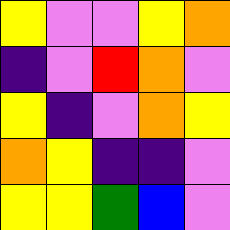[["yellow", "violet", "violet", "yellow", "orange"], ["indigo", "violet", "red", "orange", "violet"], ["yellow", "indigo", "violet", "orange", "yellow"], ["orange", "yellow", "indigo", "indigo", "violet"], ["yellow", "yellow", "green", "blue", "violet"]]